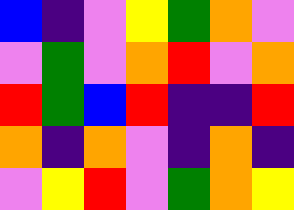[["blue", "indigo", "violet", "yellow", "green", "orange", "violet"], ["violet", "green", "violet", "orange", "red", "violet", "orange"], ["red", "green", "blue", "red", "indigo", "indigo", "red"], ["orange", "indigo", "orange", "violet", "indigo", "orange", "indigo"], ["violet", "yellow", "red", "violet", "green", "orange", "yellow"]]